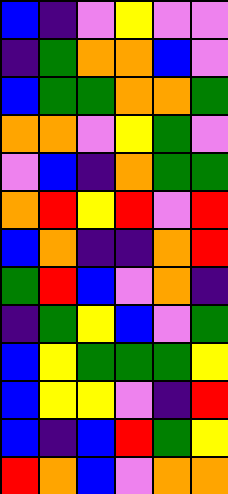[["blue", "indigo", "violet", "yellow", "violet", "violet"], ["indigo", "green", "orange", "orange", "blue", "violet"], ["blue", "green", "green", "orange", "orange", "green"], ["orange", "orange", "violet", "yellow", "green", "violet"], ["violet", "blue", "indigo", "orange", "green", "green"], ["orange", "red", "yellow", "red", "violet", "red"], ["blue", "orange", "indigo", "indigo", "orange", "red"], ["green", "red", "blue", "violet", "orange", "indigo"], ["indigo", "green", "yellow", "blue", "violet", "green"], ["blue", "yellow", "green", "green", "green", "yellow"], ["blue", "yellow", "yellow", "violet", "indigo", "red"], ["blue", "indigo", "blue", "red", "green", "yellow"], ["red", "orange", "blue", "violet", "orange", "orange"]]